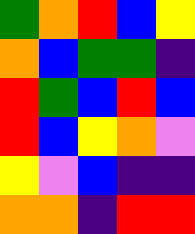[["green", "orange", "red", "blue", "yellow"], ["orange", "blue", "green", "green", "indigo"], ["red", "green", "blue", "red", "blue"], ["red", "blue", "yellow", "orange", "violet"], ["yellow", "violet", "blue", "indigo", "indigo"], ["orange", "orange", "indigo", "red", "red"]]